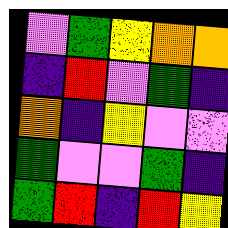[["violet", "green", "yellow", "orange", "orange"], ["indigo", "red", "violet", "green", "indigo"], ["orange", "indigo", "yellow", "violet", "violet"], ["green", "violet", "violet", "green", "indigo"], ["green", "red", "indigo", "red", "yellow"]]